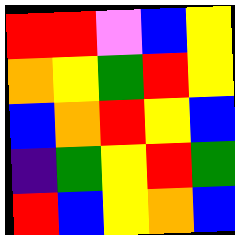[["red", "red", "violet", "blue", "yellow"], ["orange", "yellow", "green", "red", "yellow"], ["blue", "orange", "red", "yellow", "blue"], ["indigo", "green", "yellow", "red", "green"], ["red", "blue", "yellow", "orange", "blue"]]